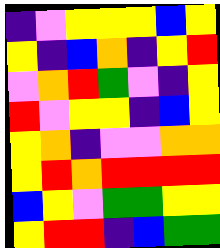[["indigo", "violet", "yellow", "yellow", "yellow", "blue", "yellow"], ["yellow", "indigo", "blue", "orange", "indigo", "yellow", "red"], ["violet", "orange", "red", "green", "violet", "indigo", "yellow"], ["red", "violet", "yellow", "yellow", "indigo", "blue", "yellow"], ["yellow", "orange", "indigo", "violet", "violet", "orange", "orange"], ["yellow", "red", "orange", "red", "red", "red", "red"], ["blue", "yellow", "violet", "green", "green", "yellow", "yellow"], ["yellow", "red", "red", "indigo", "blue", "green", "green"]]